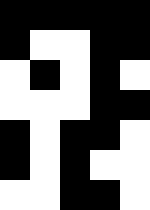[["black", "black", "black", "black", "black"], ["black", "white", "white", "black", "black"], ["white", "black", "white", "black", "white"], ["white", "white", "white", "black", "black"], ["black", "white", "black", "black", "white"], ["black", "white", "black", "white", "white"], ["white", "white", "black", "black", "white"]]